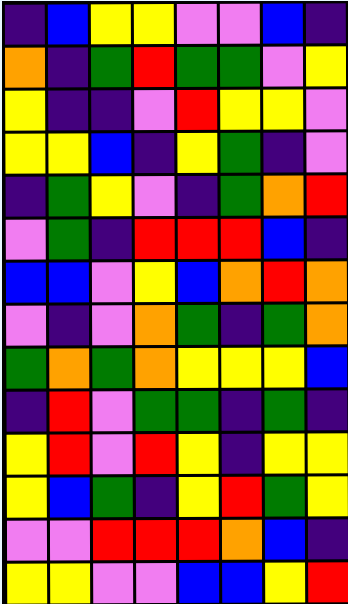[["indigo", "blue", "yellow", "yellow", "violet", "violet", "blue", "indigo"], ["orange", "indigo", "green", "red", "green", "green", "violet", "yellow"], ["yellow", "indigo", "indigo", "violet", "red", "yellow", "yellow", "violet"], ["yellow", "yellow", "blue", "indigo", "yellow", "green", "indigo", "violet"], ["indigo", "green", "yellow", "violet", "indigo", "green", "orange", "red"], ["violet", "green", "indigo", "red", "red", "red", "blue", "indigo"], ["blue", "blue", "violet", "yellow", "blue", "orange", "red", "orange"], ["violet", "indigo", "violet", "orange", "green", "indigo", "green", "orange"], ["green", "orange", "green", "orange", "yellow", "yellow", "yellow", "blue"], ["indigo", "red", "violet", "green", "green", "indigo", "green", "indigo"], ["yellow", "red", "violet", "red", "yellow", "indigo", "yellow", "yellow"], ["yellow", "blue", "green", "indigo", "yellow", "red", "green", "yellow"], ["violet", "violet", "red", "red", "red", "orange", "blue", "indigo"], ["yellow", "yellow", "violet", "violet", "blue", "blue", "yellow", "red"]]